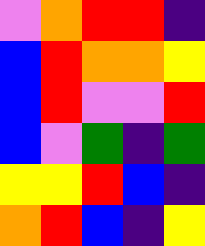[["violet", "orange", "red", "red", "indigo"], ["blue", "red", "orange", "orange", "yellow"], ["blue", "red", "violet", "violet", "red"], ["blue", "violet", "green", "indigo", "green"], ["yellow", "yellow", "red", "blue", "indigo"], ["orange", "red", "blue", "indigo", "yellow"]]